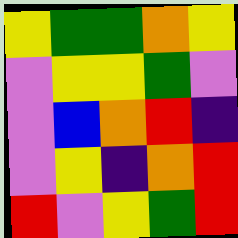[["yellow", "green", "green", "orange", "yellow"], ["violet", "yellow", "yellow", "green", "violet"], ["violet", "blue", "orange", "red", "indigo"], ["violet", "yellow", "indigo", "orange", "red"], ["red", "violet", "yellow", "green", "red"]]